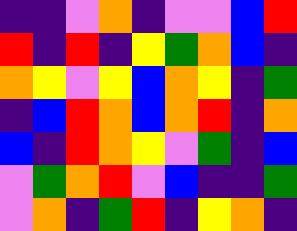[["indigo", "indigo", "violet", "orange", "indigo", "violet", "violet", "blue", "red"], ["red", "indigo", "red", "indigo", "yellow", "green", "orange", "blue", "indigo"], ["orange", "yellow", "violet", "yellow", "blue", "orange", "yellow", "indigo", "green"], ["indigo", "blue", "red", "orange", "blue", "orange", "red", "indigo", "orange"], ["blue", "indigo", "red", "orange", "yellow", "violet", "green", "indigo", "blue"], ["violet", "green", "orange", "red", "violet", "blue", "indigo", "indigo", "green"], ["violet", "orange", "indigo", "green", "red", "indigo", "yellow", "orange", "indigo"]]